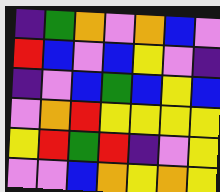[["indigo", "green", "orange", "violet", "orange", "blue", "violet"], ["red", "blue", "violet", "blue", "yellow", "violet", "indigo"], ["indigo", "violet", "blue", "green", "blue", "yellow", "blue"], ["violet", "orange", "red", "yellow", "yellow", "yellow", "yellow"], ["yellow", "red", "green", "red", "indigo", "violet", "yellow"], ["violet", "violet", "blue", "orange", "yellow", "orange", "yellow"]]